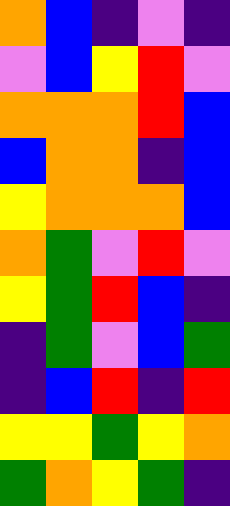[["orange", "blue", "indigo", "violet", "indigo"], ["violet", "blue", "yellow", "red", "violet"], ["orange", "orange", "orange", "red", "blue"], ["blue", "orange", "orange", "indigo", "blue"], ["yellow", "orange", "orange", "orange", "blue"], ["orange", "green", "violet", "red", "violet"], ["yellow", "green", "red", "blue", "indigo"], ["indigo", "green", "violet", "blue", "green"], ["indigo", "blue", "red", "indigo", "red"], ["yellow", "yellow", "green", "yellow", "orange"], ["green", "orange", "yellow", "green", "indigo"]]